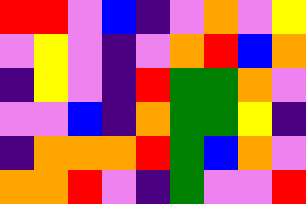[["red", "red", "violet", "blue", "indigo", "violet", "orange", "violet", "yellow"], ["violet", "yellow", "violet", "indigo", "violet", "orange", "red", "blue", "orange"], ["indigo", "yellow", "violet", "indigo", "red", "green", "green", "orange", "violet"], ["violet", "violet", "blue", "indigo", "orange", "green", "green", "yellow", "indigo"], ["indigo", "orange", "orange", "orange", "red", "green", "blue", "orange", "violet"], ["orange", "orange", "red", "violet", "indigo", "green", "violet", "violet", "red"]]